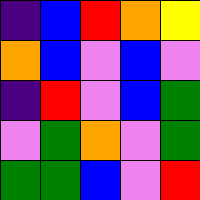[["indigo", "blue", "red", "orange", "yellow"], ["orange", "blue", "violet", "blue", "violet"], ["indigo", "red", "violet", "blue", "green"], ["violet", "green", "orange", "violet", "green"], ["green", "green", "blue", "violet", "red"]]